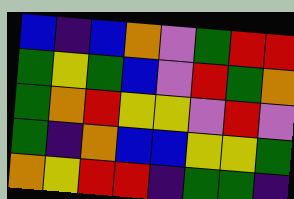[["blue", "indigo", "blue", "orange", "violet", "green", "red", "red"], ["green", "yellow", "green", "blue", "violet", "red", "green", "orange"], ["green", "orange", "red", "yellow", "yellow", "violet", "red", "violet"], ["green", "indigo", "orange", "blue", "blue", "yellow", "yellow", "green"], ["orange", "yellow", "red", "red", "indigo", "green", "green", "indigo"]]